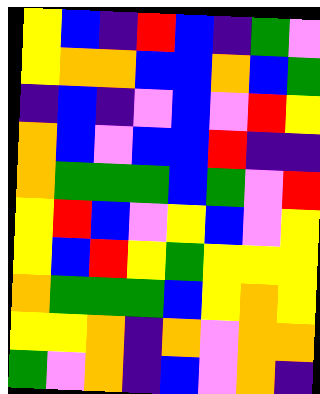[["yellow", "blue", "indigo", "red", "blue", "indigo", "green", "violet"], ["yellow", "orange", "orange", "blue", "blue", "orange", "blue", "green"], ["indigo", "blue", "indigo", "violet", "blue", "violet", "red", "yellow"], ["orange", "blue", "violet", "blue", "blue", "red", "indigo", "indigo"], ["orange", "green", "green", "green", "blue", "green", "violet", "red"], ["yellow", "red", "blue", "violet", "yellow", "blue", "violet", "yellow"], ["yellow", "blue", "red", "yellow", "green", "yellow", "yellow", "yellow"], ["orange", "green", "green", "green", "blue", "yellow", "orange", "yellow"], ["yellow", "yellow", "orange", "indigo", "orange", "violet", "orange", "orange"], ["green", "violet", "orange", "indigo", "blue", "violet", "orange", "indigo"]]